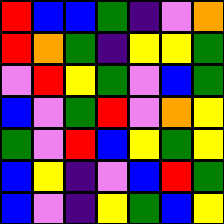[["red", "blue", "blue", "green", "indigo", "violet", "orange"], ["red", "orange", "green", "indigo", "yellow", "yellow", "green"], ["violet", "red", "yellow", "green", "violet", "blue", "green"], ["blue", "violet", "green", "red", "violet", "orange", "yellow"], ["green", "violet", "red", "blue", "yellow", "green", "yellow"], ["blue", "yellow", "indigo", "violet", "blue", "red", "green"], ["blue", "violet", "indigo", "yellow", "green", "blue", "yellow"]]